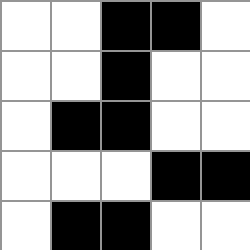[["white", "white", "black", "black", "white"], ["white", "white", "black", "white", "white"], ["white", "black", "black", "white", "white"], ["white", "white", "white", "black", "black"], ["white", "black", "black", "white", "white"]]